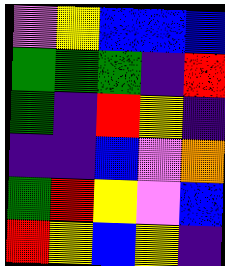[["violet", "yellow", "blue", "blue", "blue"], ["green", "green", "green", "indigo", "red"], ["green", "indigo", "red", "yellow", "indigo"], ["indigo", "indigo", "blue", "violet", "orange"], ["green", "red", "yellow", "violet", "blue"], ["red", "yellow", "blue", "yellow", "indigo"]]